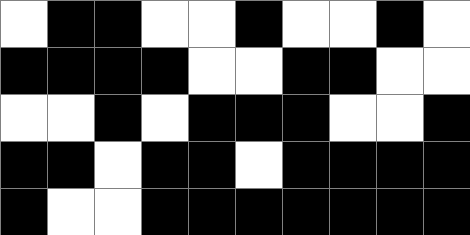[["white", "black", "black", "white", "white", "black", "white", "white", "black", "white"], ["black", "black", "black", "black", "white", "white", "black", "black", "white", "white"], ["white", "white", "black", "white", "black", "black", "black", "white", "white", "black"], ["black", "black", "white", "black", "black", "white", "black", "black", "black", "black"], ["black", "white", "white", "black", "black", "black", "black", "black", "black", "black"]]